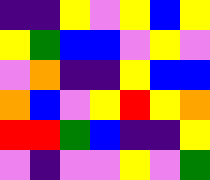[["indigo", "indigo", "yellow", "violet", "yellow", "blue", "yellow"], ["yellow", "green", "blue", "blue", "violet", "yellow", "violet"], ["violet", "orange", "indigo", "indigo", "yellow", "blue", "blue"], ["orange", "blue", "violet", "yellow", "red", "yellow", "orange"], ["red", "red", "green", "blue", "indigo", "indigo", "yellow"], ["violet", "indigo", "violet", "violet", "yellow", "violet", "green"]]